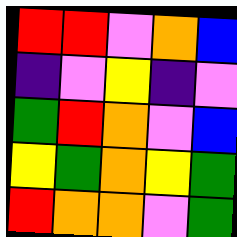[["red", "red", "violet", "orange", "blue"], ["indigo", "violet", "yellow", "indigo", "violet"], ["green", "red", "orange", "violet", "blue"], ["yellow", "green", "orange", "yellow", "green"], ["red", "orange", "orange", "violet", "green"]]